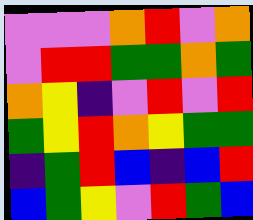[["violet", "violet", "violet", "orange", "red", "violet", "orange"], ["violet", "red", "red", "green", "green", "orange", "green"], ["orange", "yellow", "indigo", "violet", "red", "violet", "red"], ["green", "yellow", "red", "orange", "yellow", "green", "green"], ["indigo", "green", "red", "blue", "indigo", "blue", "red"], ["blue", "green", "yellow", "violet", "red", "green", "blue"]]